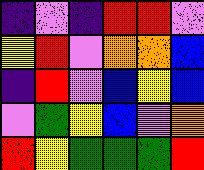[["indigo", "violet", "indigo", "red", "red", "violet"], ["yellow", "red", "violet", "orange", "orange", "blue"], ["indigo", "red", "violet", "blue", "yellow", "blue"], ["violet", "green", "yellow", "blue", "violet", "orange"], ["red", "yellow", "green", "green", "green", "red"]]